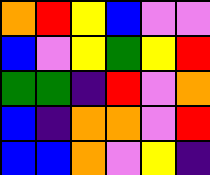[["orange", "red", "yellow", "blue", "violet", "violet"], ["blue", "violet", "yellow", "green", "yellow", "red"], ["green", "green", "indigo", "red", "violet", "orange"], ["blue", "indigo", "orange", "orange", "violet", "red"], ["blue", "blue", "orange", "violet", "yellow", "indigo"]]